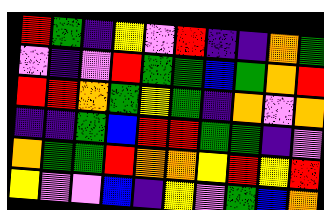[["red", "green", "indigo", "yellow", "violet", "red", "indigo", "indigo", "orange", "green"], ["violet", "indigo", "violet", "red", "green", "green", "blue", "green", "orange", "red"], ["red", "red", "orange", "green", "yellow", "green", "indigo", "orange", "violet", "orange"], ["indigo", "indigo", "green", "blue", "red", "red", "green", "green", "indigo", "violet"], ["orange", "green", "green", "red", "orange", "orange", "yellow", "red", "yellow", "red"], ["yellow", "violet", "violet", "blue", "indigo", "yellow", "violet", "green", "blue", "orange"]]